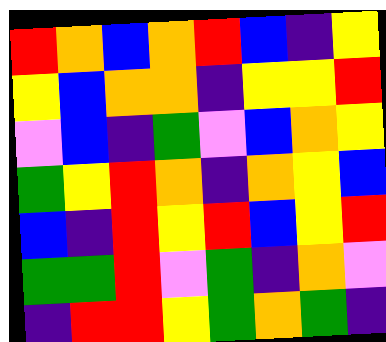[["red", "orange", "blue", "orange", "red", "blue", "indigo", "yellow"], ["yellow", "blue", "orange", "orange", "indigo", "yellow", "yellow", "red"], ["violet", "blue", "indigo", "green", "violet", "blue", "orange", "yellow"], ["green", "yellow", "red", "orange", "indigo", "orange", "yellow", "blue"], ["blue", "indigo", "red", "yellow", "red", "blue", "yellow", "red"], ["green", "green", "red", "violet", "green", "indigo", "orange", "violet"], ["indigo", "red", "red", "yellow", "green", "orange", "green", "indigo"]]